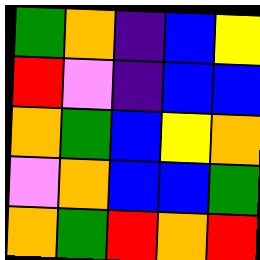[["green", "orange", "indigo", "blue", "yellow"], ["red", "violet", "indigo", "blue", "blue"], ["orange", "green", "blue", "yellow", "orange"], ["violet", "orange", "blue", "blue", "green"], ["orange", "green", "red", "orange", "red"]]